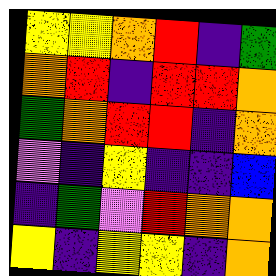[["yellow", "yellow", "orange", "red", "indigo", "green"], ["orange", "red", "indigo", "red", "red", "orange"], ["green", "orange", "red", "red", "indigo", "orange"], ["violet", "indigo", "yellow", "indigo", "indigo", "blue"], ["indigo", "green", "violet", "red", "orange", "orange"], ["yellow", "indigo", "yellow", "yellow", "indigo", "orange"]]